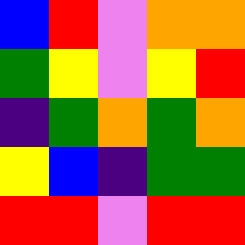[["blue", "red", "violet", "orange", "orange"], ["green", "yellow", "violet", "yellow", "red"], ["indigo", "green", "orange", "green", "orange"], ["yellow", "blue", "indigo", "green", "green"], ["red", "red", "violet", "red", "red"]]